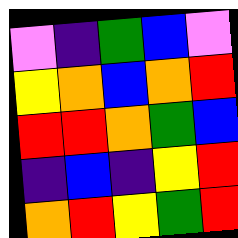[["violet", "indigo", "green", "blue", "violet"], ["yellow", "orange", "blue", "orange", "red"], ["red", "red", "orange", "green", "blue"], ["indigo", "blue", "indigo", "yellow", "red"], ["orange", "red", "yellow", "green", "red"]]